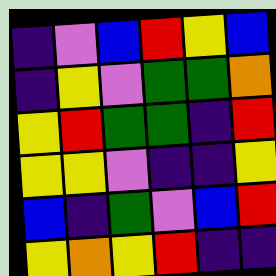[["indigo", "violet", "blue", "red", "yellow", "blue"], ["indigo", "yellow", "violet", "green", "green", "orange"], ["yellow", "red", "green", "green", "indigo", "red"], ["yellow", "yellow", "violet", "indigo", "indigo", "yellow"], ["blue", "indigo", "green", "violet", "blue", "red"], ["yellow", "orange", "yellow", "red", "indigo", "indigo"]]